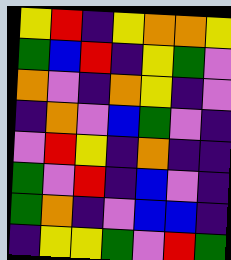[["yellow", "red", "indigo", "yellow", "orange", "orange", "yellow"], ["green", "blue", "red", "indigo", "yellow", "green", "violet"], ["orange", "violet", "indigo", "orange", "yellow", "indigo", "violet"], ["indigo", "orange", "violet", "blue", "green", "violet", "indigo"], ["violet", "red", "yellow", "indigo", "orange", "indigo", "indigo"], ["green", "violet", "red", "indigo", "blue", "violet", "indigo"], ["green", "orange", "indigo", "violet", "blue", "blue", "indigo"], ["indigo", "yellow", "yellow", "green", "violet", "red", "green"]]